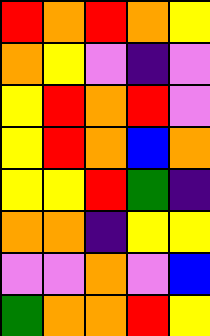[["red", "orange", "red", "orange", "yellow"], ["orange", "yellow", "violet", "indigo", "violet"], ["yellow", "red", "orange", "red", "violet"], ["yellow", "red", "orange", "blue", "orange"], ["yellow", "yellow", "red", "green", "indigo"], ["orange", "orange", "indigo", "yellow", "yellow"], ["violet", "violet", "orange", "violet", "blue"], ["green", "orange", "orange", "red", "yellow"]]